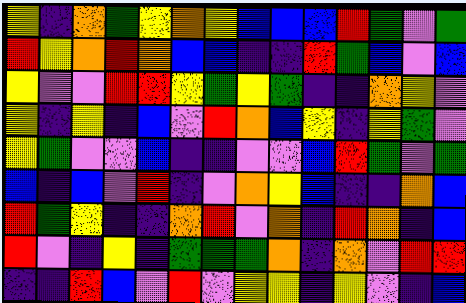[["yellow", "indigo", "orange", "green", "yellow", "orange", "yellow", "blue", "blue", "blue", "red", "green", "violet", "green"], ["red", "yellow", "orange", "red", "orange", "blue", "blue", "indigo", "indigo", "red", "green", "blue", "violet", "blue"], ["yellow", "violet", "violet", "red", "red", "yellow", "green", "yellow", "green", "indigo", "indigo", "orange", "yellow", "violet"], ["yellow", "indigo", "yellow", "indigo", "blue", "violet", "red", "orange", "blue", "yellow", "indigo", "yellow", "green", "violet"], ["yellow", "green", "violet", "violet", "blue", "indigo", "indigo", "violet", "violet", "blue", "red", "green", "violet", "green"], ["blue", "indigo", "blue", "violet", "red", "indigo", "violet", "orange", "yellow", "blue", "indigo", "indigo", "orange", "blue"], ["red", "green", "yellow", "indigo", "indigo", "orange", "red", "violet", "orange", "indigo", "red", "orange", "indigo", "blue"], ["red", "violet", "indigo", "yellow", "indigo", "green", "green", "green", "orange", "indigo", "orange", "violet", "red", "red"], ["indigo", "indigo", "red", "blue", "violet", "red", "violet", "yellow", "yellow", "indigo", "yellow", "violet", "indigo", "blue"]]